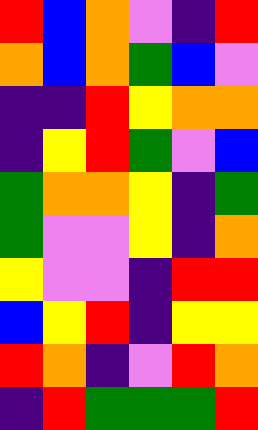[["red", "blue", "orange", "violet", "indigo", "red"], ["orange", "blue", "orange", "green", "blue", "violet"], ["indigo", "indigo", "red", "yellow", "orange", "orange"], ["indigo", "yellow", "red", "green", "violet", "blue"], ["green", "orange", "orange", "yellow", "indigo", "green"], ["green", "violet", "violet", "yellow", "indigo", "orange"], ["yellow", "violet", "violet", "indigo", "red", "red"], ["blue", "yellow", "red", "indigo", "yellow", "yellow"], ["red", "orange", "indigo", "violet", "red", "orange"], ["indigo", "red", "green", "green", "green", "red"]]